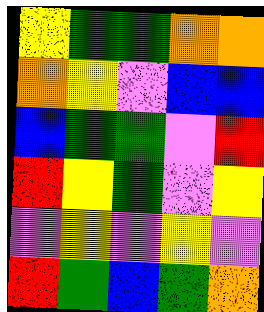[["yellow", "green", "green", "orange", "orange"], ["orange", "yellow", "violet", "blue", "blue"], ["blue", "green", "green", "violet", "red"], ["red", "yellow", "green", "violet", "yellow"], ["violet", "yellow", "violet", "yellow", "violet"], ["red", "green", "blue", "green", "orange"]]